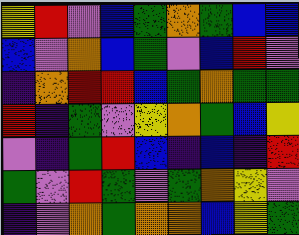[["yellow", "red", "violet", "blue", "green", "orange", "green", "blue", "blue"], ["blue", "violet", "orange", "blue", "green", "violet", "blue", "red", "violet"], ["indigo", "orange", "red", "red", "blue", "green", "orange", "green", "green"], ["red", "indigo", "green", "violet", "yellow", "orange", "green", "blue", "yellow"], ["violet", "indigo", "green", "red", "blue", "indigo", "blue", "indigo", "red"], ["green", "violet", "red", "green", "violet", "green", "orange", "yellow", "violet"], ["indigo", "violet", "orange", "green", "orange", "orange", "blue", "yellow", "green"]]